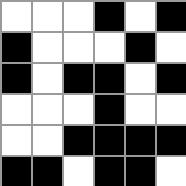[["white", "white", "white", "black", "white", "black"], ["black", "white", "white", "white", "black", "white"], ["black", "white", "black", "black", "white", "black"], ["white", "white", "white", "black", "white", "white"], ["white", "white", "black", "black", "black", "black"], ["black", "black", "white", "black", "black", "white"]]